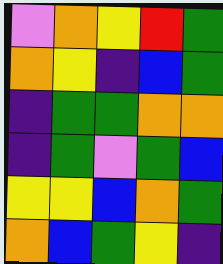[["violet", "orange", "yellow", "red", "green"], ["orange", "yellow", "indigo", "blue", "green"], ["indigo", "green", "green", "orange", "orange"], ["indigo", "green", "violet", "green", "blue"], ["yellow", "yellow", "blue", "orange", "green"], ["orange", "blue", "green", "yellow", "indigo"]]